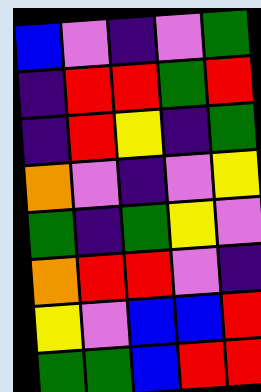[["blue", "violet", "indigo", "violet", "green"], ["indigo", "red", "red", "green", "red"], ["indigo", "red", "yellow", "indigo", "green"], ["orange", "violet", "indigo", "violet", "yellow"], ["green", "indigo", "green", "yellow", "violet"], ["orange", "red", "red", "violet", "indigo"], ["yellow", "violet", "blue", "blue", "red"], ["green", "green", "blue", "red", "red"]]